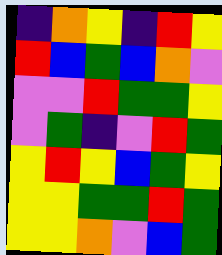[["indigo", "orange", "yellow", "indigo", "red", "yellow"], ["red", "blue", "green", "blue", "orange", "violet"], ["violet", "violet", "red", "green", "green", "yellow"], ["violet", "green", "indigo", "violet", "red", "green"], ["yellow", "red", "yellow", "blue", "green", "yellow"], ["yellow", "yellow", "green", "green", "red", "green"], ["yellow", "yellow", "orange", "violet", "blue", "green"]]